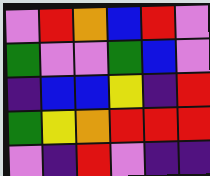[["violet", "red", "orange", "blue", "red", "violet"], ["green", "violet", "violet", "green", "blue", "violet"], ["indigo", "blue", "blue", "yellow", "indigo", "red"], ["green", "yellow", "orange", "red", "red", "red"], ["violet", "indigo", "red", "violet", "indigo", "indigo"]]